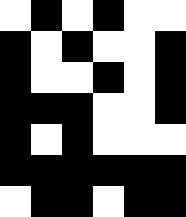[["white", "black", "white", "black", "white", "white"], ["black", "white", "black", "white", "white", "black"], ["black", "white", "white", "black", "white", "black"], ["black", "black", "black", "white", "white", "black"], ["black", "white", "black", "white", "white", "white"], ["black", "black", "black", "black", "black", "black"], ["white", "black", "black", "white", "black", "black"]]